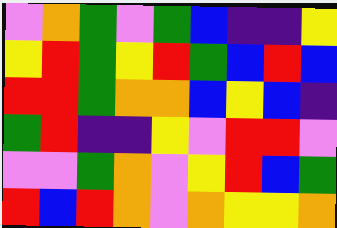[["violet", "orange", "green", "violet", "green", "blue", "indigo", "indigo", "yellow"], ["yellow", "red", "green", "yellow", "red", "green", "blue", "red", "blue"], ["red", "red", "green", "orange", "orange", "blue", "yellow", "blue", "indigo"], ["green", "red", "indigo", "indigo", "yellow", "violet", "red", "red", "violet"], ["violet", "violet", "green", "orange", "violet", "yellow", "red", "blue", "green"], ["red", "blue", "red", "orange", "violet", "orange", "yellow", "yellow", "orange"]]